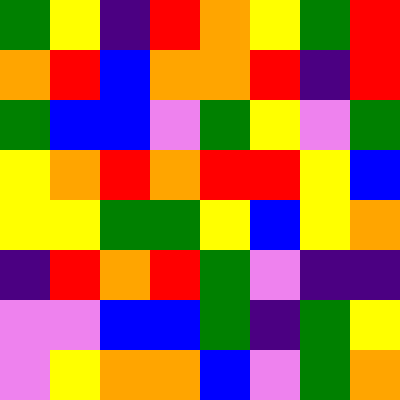[["green", "yellow", "indigo", "red", "orange", "yellow", "green", "red"], ["orange", "red", "blue", "orange", "orange", "red", "indigo", "red"], ["green", "blue", "blue", "violet", "green", "yellow", "violet", "green"], ["yellow", "orange", "red", "orange", "red", "red", "yellow", "blue"], ["yellow", "yellow", "green", "green", "yellow", "blue", "yellow", "orange"], ["indigo", "red", "orange", "red", "green", "violet", "indigo", "indigo"], ["violet", "violet", "blue", "blue", "green", "indigo", "green", "yellow"], ["violet", "yellow", "orange", "orange", "blue", "violet", "green", "orange"]]